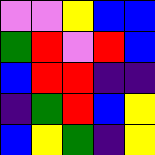[["violet", "violet", "yellow", "blue", "blue"], ["green", "red", "violet", "red", "blue"], ["blue", "red", "red", "indigo", "indigo"], ["indigo", "green", "red", "blue", "yellow"], ["blue", "yellow", "green", "indigo", "yellow"]]